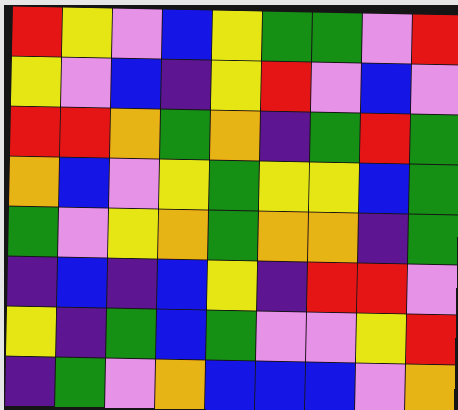[["red", "yellow", "violet", "blue", "yellow", "green", "green", "violet", "red"], ["yellow", "violet", "blue", "indigo", "yellow", "red", "violet", "blue", "violet"], ["red", "red", "orange", "green", "orange", "indigo", "green", "red", "green"], ["orange", "blue", "violet", "yellow", "green", "yellow", "yellow", "blue", "green"], ["green", "violet", "yellow", "orange", "green", "orange", "orange", "indigo", "green"], ["indigo", "blue", "indigo", "blue", "yellow", "indigo", "red", "red", "violet"], ["yellow", "indigo", "green", "blue", "green", "violet", "violet", "yellow", "red"], ["indigo", "green", "violet", "orange", "blue", "blue", "blue", "violet", "orange"]]